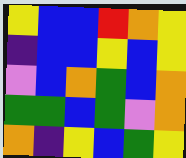[["yellow", "blue", "blue", "red", "orange", "yellow"], ["indigo", "blue", "blue", "yellow", "blue", "yellow"], ["violet", "blue", "orange", "green", "blue", "orange"], ["green", "green", "blue", "green", "violet", "orange"], ["orange", "indigo", "yellow", "blue", "green", "yellow"]]